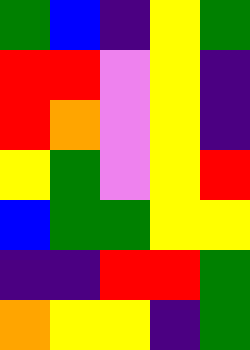[["green", "blue", "indigo", "yellow", "green"], ["red", "red", "violet", "yellow", "indigo"], ["red", "orange", "violet", "yellow", "indigo"], ["yellow", "green", "violet", "yellow", "red"], ["blue", "green", "green", "yellow", "yellow"], ["indigo", "indigo", "red", "red", "green"], ["orange", "yellow", "yellow", "indigo", "green"]]